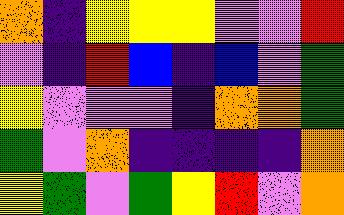[["orange", "indigo", "yellow", "yellow", "yellow", "violet", "violet", "red"], ["violet", "indigo", "red", "blue", "indigo", "blue", "violet", "green"], ["yellow", "violet", "violet", "violet", "indigo", "orange", "orange", "green"], ["green", "violet", "orange", "indigo", "indigo", "indigo", "indigo", "orange"], ["yellow", "green", "violet", "green", "yellow", "red", "violet", "orange"]]